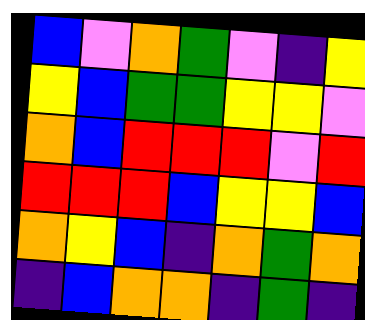[["blue", "violet", "orange", "green", "violet", "indigo", "yellow"], ["yellow", "blue", "green", "green", "yellow", "yellow", "violet"], ["orange", "blue", "red", "red", "red", "violet", "red"], ["red", "red", "red", "blue", "yellow", "yellow", "blue"], ["orange", "yellow", "blue", "indigo", "orange", "green", "orange"], ["indigo", "blue", "orange", "orange", "indigo", "green", "indigo"]]